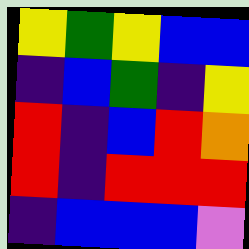[["yellow", "green", "yellow", "blue", "blue"], ["indigo", "blue", "green", "indigo", "yellow"], ["red", "indigo", "blue", "red", "orange"], ["red", "indigo", "red", "red", "red"], ["indigo", "blue", "blue", "blue", "violet"]]